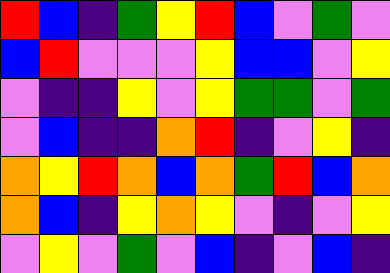[["red", "blue", "indigo", "green", "yellow", "red", "blue", "violet", "green", "violet"], ["blue", "red", "violet", "violet", "violet", "yellow", "blue", "blue", "violet", "yellow"], ["violet", "indigo", "indigo", "yellow", "violet", "yellow", "green", "green", "violet", "green"], ["violet", "blue", "indigo", "indigo", "orange", "red", "indigo", "violet", "yellow", "indigo"], ["orange", "yellow", "red", "orange", "blue", "orange", "green", "red", "blue", "orange"], ["orange", "blue", "indigo", "yellow", "orange", "yellow", "violet", "indigo", "violet", "yellow"], ["violet", "yellow", "violet", "green", "violet", "blue", "indigo", "violet", "blue", "indigo"]]